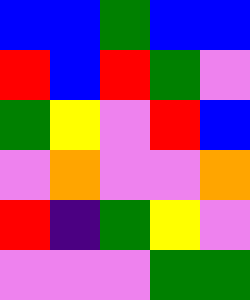[["blue", "blue", "green", "blue", "blue"], ["red", "blue", "red", "green", "violet"], ["green", "yellow", "violet", "red", "blue"], ["violet", "orange", "violet", "violet", "orange"], ["red", "indigo", "green", "yellow", "violet"], ["violet", "violet", "violet", "green", "green"]]